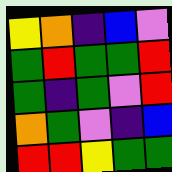[["yellow", "orange", "indigo", "blue", "violet"], ["green", "red", "green", "green", "red"], ["green", "indigo", "green", "violet", "red"], ["orange", "green", "violet", "indigo", "blue"], ["red", "red", "yellow", "green", "green"]]